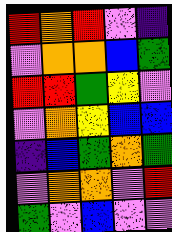[["red", "orange", "red", "violet", "indigo"], ["violet", "orange", "orange", "blue", "green"], ["red", "red", "green", "yellow", "violet"], ["violet", "orange", "yellow", "blue", "blue"], ["indigo", "blue", "green", "orange", "green"], ["violet", "orange", "orange", "violet", "red"], ["green", "violet", "blue", "violet", "violet"]]